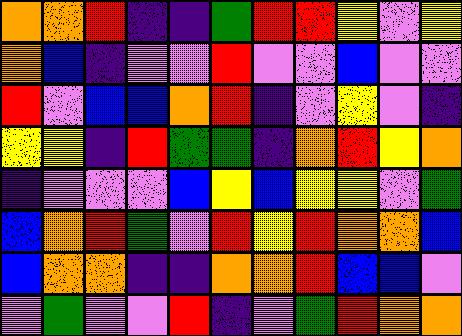[["orange", "orange", "red", "indigo", "indigo", "green", "red", "red", "yellow", "violet", "yellow"], ["orange", "blue", "indigo", "violet", "violet", "red", "violet", "violet", "blue", "violet", "violet"], ["red", "violet", "blue", "blue", "orange", "red", "indigo", "violet", "yellow", "violet", "indigo"], ["yellow", "yellow", "indigo", "red", "green", "green", "indigo", "orange", "red", "yellow", "orange"], ["indigo", "violet", "violet", "violet", "blue", "yellow", "blue", "yellow", "yellow", "violet", "green"], ["blue", "orange", "red", "green", "violet", "red", "yellow", "red", "orange", "orange", "blue"], ["blue", "orange", "orange", "indigo", "indigo", "orange", "orange", "red", "blue", "blue", "violet"], ["violet", "green", "violet", "violet", "red", "indigo", "violet", "green", "red", "orange", "orange"]]